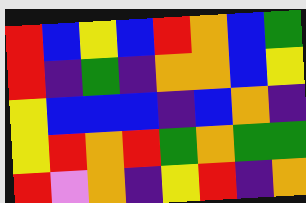[["red", "blue", "yellow", "blue", "red", "orange", "blue", "green"], ["red", "indigo", "green", "indigo", "orange", "orange", "blue", "yellow"], ["yellow", "blue", "blue", "blue", "indigo", "blue", "orange", "indigo"], ["yellow", "red", "orange", "red", "green", "orange", "green", "green"], ["red", "violet", "orange", "indigo", "yellow", "red", "indigo", "orange"]]